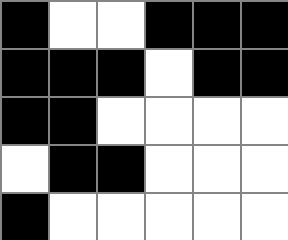[["black", "white", "white", "black", "black", "black"], ["black", "black", "black", "white", "black", "black"], ["black", "black", "white", "white", "white", "white"], ["white", "black", "black", "white", "white", "white"], ["black", "white", "white", "white", "white", "white"]]